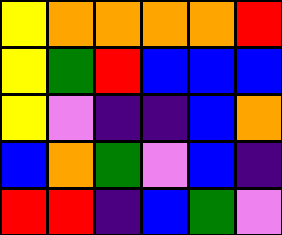[["yellow", "orange", "orange", "orange", "orange", "red"], ["yellow", "green", "red", "blue", "blue", "blue"], ["yellow", "violet", "indigo", "indigo", "blue", "orange"], ["blue", "orange", "green", "violet", "blue", "indigo"], ["red", "red", "indigo", "blue", "green", "violet"]]